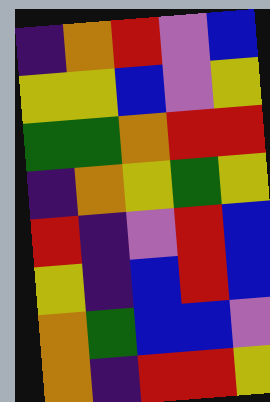[["indigo", "orange", "red", "violet", "blue"], ["yellow", "yellow", "blue", "violet", "yellow"], ["green", "green", "orange", "red", "red"], ["indigo", "orange", "yellow", "green", "yellow"], ["red", "indigo", "violet", "red", "blue"], ["yellow", "indigo", "blue", "red", "blue"], ["orange", "green", "blue", "blue", "violet"], ["orange", "indigo", "red", "red", "yellow"]]